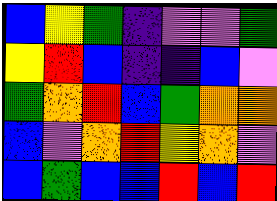[["blue", "yellow", "green", "indigo", "violet", "violet", "green"], ["yellow", "red", "blue", "indigo", "indigo", "blue", "violet"], ["green", "orange", "red", "blue", "green", "orange", "orange"], ["blue", "violet", "orange", "red", "yellow", "orange", "violet"], ["blue", "green", "blue", "blue", "red", "blue", "red"]]